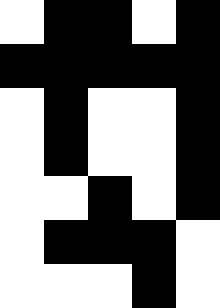[["white", "black", "black", "white", "black"], ["black", "black", "black", "black", "black"], ["white", "black", "white", "white", "black"], ["white", "black", "white", "white", "black"], ["white", "white", "black", "white", "black"], ["white", "black", "black", "black", "white"], ["white", "white", "white", "black", "white"]]